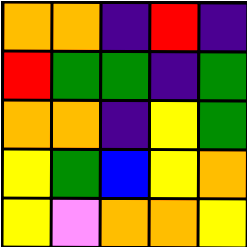[["orange", "orange", "indigo", "red", "indigo"], ["red", "green", "green", "indigo", "green"], ["orange", "orange", "indigo", "yellow", "green"], ["yellow", "green", "blue", "yellow", "orange"], ["yellow", "violet", "orange", "orange", "yellow"]]